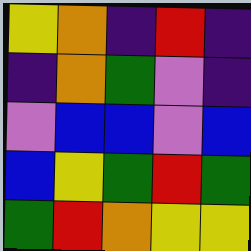[["yellow", "orange", "indigo", "red", "indigo"], ["indigo", "orange", "green", "violet", "indigo"], ["violet", "blue", "blue", "violet", "blue"], ["blue", "yellow", "green", "red", "green"], ["green", "red", "orange", "yellow", "yellow"]]